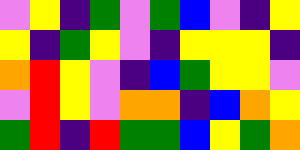[["violet", "yellow", "indigo", "green", "violet", "green", "blue", "violet", "indigo", "yellow"], ["yellow", "indigo", "green", "yellow", "violet", "indigo", "yellow", "yellow", "yellow", "indigo"], ["orange", "red", "yellow", "violet", "indigo", "blue", "green", "yellow", "yellow", "violet"], ["violet", "red", "yellow", "violet", "orange", "orange", "indigo", "blue", "orange", "yellow"], ["green", "red", "indigo", "red", "green", "green", "blue", "yellow", "green", "orange"]]